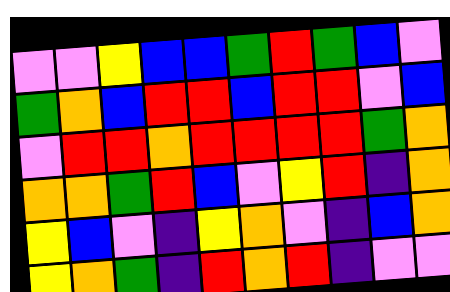[["violet", "violet", "yellow", "blue", "blue", "green", "red", "green", "blue", "violet"], ["green", "orange", "blue", "red", "red", "blue", "red", "red", "violet", "blue"], ["violet", "red", "red", "orange", "red", "red", "red", "red", "green", "orange"], ["orange", "orange", "green", "red", "blue", "violet", "yellow", "red", "indigo", "orange"], ["yellow", "blue", "violet", "indigo", "yellow", "orange", "violet", "indigo", "blue", "orange"], ["yellow", "orange", "green", "indigo", "red", "orange", "red", "indigo", "violet", "violet"]]